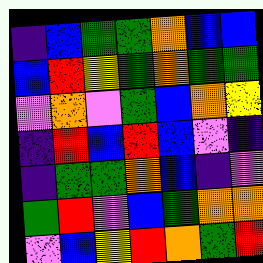[["indigo", "blue", "green", "green", "orange", "blue", "blue"], ["blue", "red", "yellow", "green", "orange", "green", "green"], ["violet", "orange", "violet", "green", "blue", "orange", "yellow"], ["indigo", "red", "blue", "red", "blue", "violet", "indigo"], ["indigo", "green", "green", "orange", "blue", "indigo", "violet"], ["green", "red", "violet", "blue", "green", "orange", "orange"], ["violet", "blue", "yellow", "red", "orange", "green", "red"]]